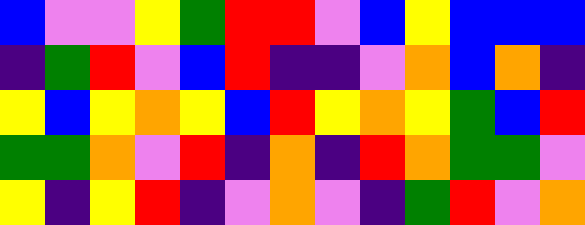[["blue", "violet", "violet", "yellow", "green", "red", "red", "violet", "blue", "yellow", "blue", "blue", "blue"], ["indigo", "green", "red", "violet", "blue", "red", "indigo", "indigo", "violet", "orange", "blue", "orange", "indigo"], ["yellow", "blue", "yellow", "orange", "yellow", "blue", "red", "yellow", "orange", "yellow", "green", "blue", "red"], ["green", "green", "orange", "violet", "red", "indigo", "orange", "indigo", "red", "orange", "green", "green", "violet"], ["yellow", "indigo", "yellow", "red", "indigo", "violet", "orange", "violet", "indigo", "green", "red", "violet", "orange"]]